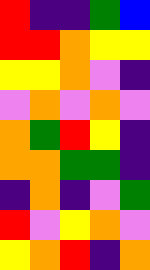[["red", "indigo", "indigo", "green", "blue"], ["red", "red", "orange", "yellow", "yellow"], ["yellow", "yellow", "orange", "violet", "indigo"], ["violet", "orange", "violet", "orange", "violet"], ["orange", "green", "red", "yellow", "indigo"], ["orange", "orange", "green", "green", "indigo"], ["indigo", "orange", "indigo", "violet", "green"], ["red", "violet", "yellow", "orange", "violet"], ["yellow", "orange", "red", "indigo", "orange"]]